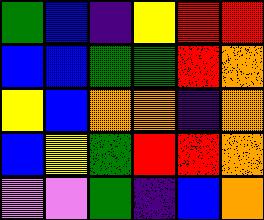[["green", "blue", "indigo", "yellow", "red", "red"], ["blue", "blue", "green", "green", "red", "orange"], ["yellow", "blue", "orange", "orange", "indigo", "orange"], ["blue", "yellow", "green", "red", "red", "orange"], ["violet", "violet", "green", "indigo", "blue", "orange"]]